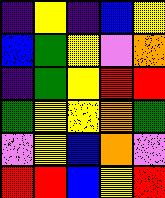[["indigo", "yellow", "indigo", "blue", "yellow"], ["blue", "green", "yellow", "violet", "orange"], ["indigo", "green", "yellow", "red", "red"], ["green", "yellow", "yellow", "orange", "green"], ["violet", "yellow", "blue", "orange", "violet"], ["red", "red", "blue", "yellow", "red"]]